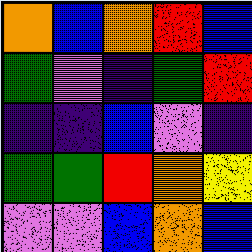[["orange", "blue", "orange", "red", "blue"], ["green", "violet", "indigo", "green", "red"], ["indigo", "indigo", "blue", "violet", "indigo"], ["green", "green", "red", "orange", "yellow"], ["violet", "violet", "blue", "orange", "blue"]]